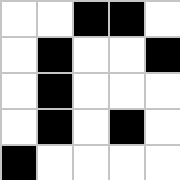[["white", "white", "black", "black", "white"], ["white", "black", "white", "white", "black"], ["white", "black", "white", "white", "white"], ["white", "black", "white", "black", "white"], ["black", "white", "white", "white", "white"]]